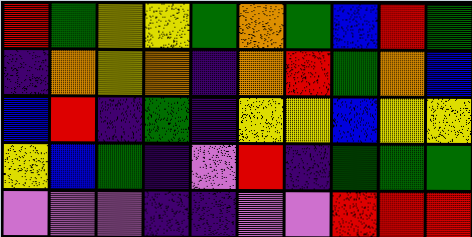[["red", "green", "yellow", "yellow", "green", "orange", "green", "blue", "red", "green"], ["indigo", "orange", "yellow", "orange", "indigo", "orange", "red", "green", "orange", "blue"], ["blue", "red", "indigo", "green", "indigo", "yellow", "yellow", "blue", "yellow", "yellow"], ["yellow", "blue", "green", "indigo", "violet", "red", "indigo", "green", "green", "green"], ["violet", "violet", "violet", "indigo", "indigo", "violet", "violet", "red", "red", "red"]]